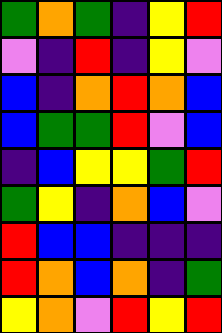[["green", "orange", "green", "indigo", "yellow", "red"], ["violet", "indigo", "red", "indigo", "yellow", "violet"], ["blue", "indigo", "orange", "red", "orange", "blue"], ["blue", "green", "green", "red", "violet", "blue"], ["indigo", "blue", "yellow", "yellow", "green", "red"], ["green", "yellow", "indigo", "orange", "blue", "violet"], ["red", "blue", "blue", "indigo", "indigo", "indigo"], ["red", "orange", "blue", "orange", "indigo", "green"], ["yellow", "orange", "violet", "red", "yellow", "red"]]